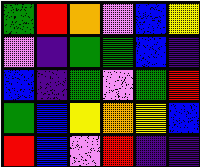[["green", "red", "orange", "violet", "blue", "yellow"], ["violet", "indigo", "green", "green", "blue", "indigo"], ["blue", "indigo", "green", "violet", "green", "red"], ["green", "blue", "yellow", "orange", "yellow", "blue"], ["red", "blue", "violet", "red", "indigo", "indigo"]]